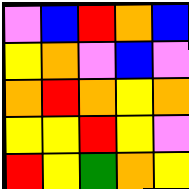[["violet", "blue", "red", "orange", "blue"], ["yellow", "orange", "violet", "blue", "violet"], ["orange", "red", "orange", "yellow", "orange"], ["yellow", "yellow", "red", "yellow", "violet"], ["red", "yellow", "green", "orange", "yellow"]]